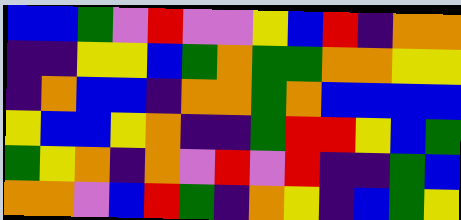[["blue", "blue", "green", "violet", "red", "violet", "violet", "yellow", "blue", "red", "indigo", "orange", "orange"], ["indigo", "indigo", "yellow", "yellow", "blue", "green", "orange", "green", "green", "orange", "orange", "yellow", "yellow"], ["indigo", "orange", "blue", "blue", "indigo", "orange", "orange", "green", "orange", "blue", "blue", "blue", "blue"], ["yellow", "blue", "blue", "yellow", "orange", "indigo", "indigo", "green", "red", "red", "yellow", "blue", "green"], ["green", "yellow", "orange", "indigo", "orange", "violet", "red", "violet", "red", "indigo", "indigo", "green", "blue"], ["orange", "orange", "violet", "blue", "red", "green", "indigo", "orange", "yellow", "indigo", "blue", "green", "yellow"]]